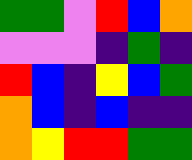[["green", "green", "violet", "red", "blue", "orange"], ["violet", "violet", "violet", "indigo", "green", "indigo"], ["red", "blue", "indigo", "yellow", "blue", "green"], ["orange", "blue", "indigo", "blue", "indigo", "indigo"], ["orange", "yellow", "red", "red", "green", "green"]]